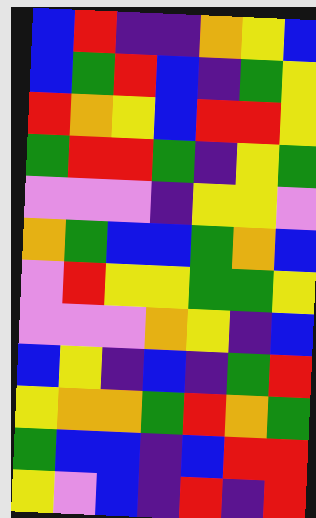[["blue", "red", "indigo", "indigo", "orange", "yellow", "blue"], ["blue", "green", "red", "blue", "indigo", "green", "yellow"], ["red", "orange", "yellow", "blue", "red", "red", "yellow"], ["green", "red", "red", "green", "indigo", "yellow", "green"], ["violet", "violet", "violet", "indigo", "yellow", "yellow", "violet"], ["orange", "green", "blue", "blue", "green", "orange", "blue"], ["violet", "red", "yellow", "yellow", "green", "green", "yellow"], ["violet", "violet", "violet", "orange", "yellow", "indigo", "blue"], ["blue", "yellow", "indigo", "blue", "indigo", "green", "red"], ["yellow", "orange", "orange", "green", "red", "orange", "green"], ["green", "blue", "blue", "indigo", "blue", "red", "red"], ["yellow", "violet", "blue", "indigo", "red", "indigo", "red"]]